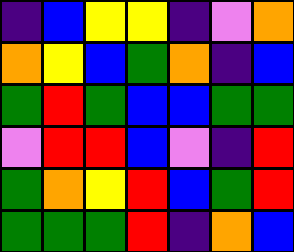[["indigo", "blue", "yellow", "yellow", "indigo", "violet", "orange"], ["orange", "yellow", "blue", "green", "orange", "indigo", "blue"], ["green", "red", "green", "blue", "blue", "green", "green"], ["violet", "red", "red", "blue", "violet", "indigo", "red"], ["green", "orange", "yellow", "red", "blue", "green", "red"], ["green", "green", "green", "red", "indigo", "orange", "blue"]]